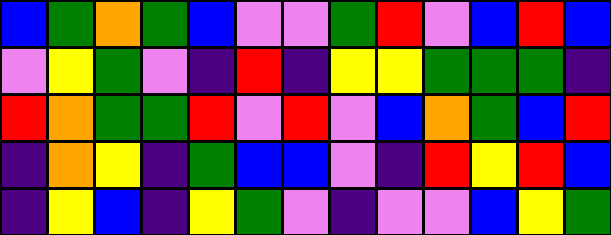[["blue", "green", "orange", "green", "blue", "violet", "violet", "green", "red", "violet", "blue", "red", "blue"], ["violet", "yellow", "green", "violet", "indigo", "red", "indigo", "yellow", "yellow", "green", "green", "green", "indigo"], ["red", "orange", "green", "green", "red", "violet", "red", "violet", "blue", "orange", "green", "blue", "red"], ["indigo", "orange", "yellow", "indigo", "green", "blue", "blue", "violet", "indigo", "red", "yellow", "red", "blue"], ["indigo", "yellow", "blue", "indigo", "yellow", "green", "violet", "indigo", "violet", "violet", "blue", "yellow", "green"]]